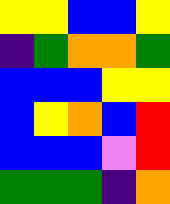[["yellow", "yellow", "blue", "blue", "yellow"], ["indigo", "green", "orange", "orange", "green"], ["blue", "blue", "blue", "yellow", "yellow"], ["blue", "yellow", "orange", "blue", "red"], ["blue", "blue", "blue", "violet", "red"], ["green", "green", "green", "indigo", "orange"]]